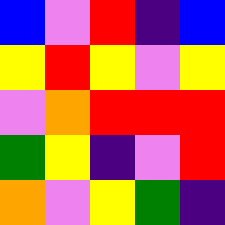[["blue", "violet", "red", "indigo", "blue"], ["yellow", "red", "yellow", "violet", "yellow"], ["violet", "orange", "red", "red", "red"], ["green", "yellow", "indigo", "violet", "red"], ["orange", "violet", "yellow", "green", "indigo"]]